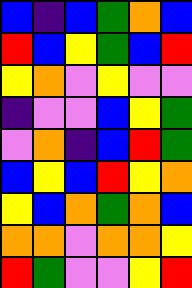[["blue", "indigo", "blue", "green", "orange", "blue"], ["red", "blue", "yellow", "green", "blue", "red"], ["yellow", "orange", "violet", "yellow", "violet", "violet"], ["indigo", "violet", "violet", "blue", "yellow", "green"], ["violet", "orange", "indigo", "blue", "red", "green"], ["blue", "yellow", "blue", "red", "yellow", "orange"], ["yellow", "blue", "orange", "green", "orange", "blue"], ["orange", "orange", "violet", "orange", "orange", "yellow"], ["red", "green", "violet", "violet", "yellow", "red"]]